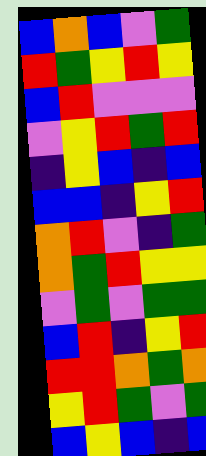[["blue", "orange", "blue", "violet", "green"], ["red", "green", "yellow", "red", "yellow"], ["blue", "red", "violet", "violet", "violet"], ["violet", "yellow", "red", "green", "red"], ["indigo", "yellow", "blue", "indigo", "blue"], ["blue", "blue", "indigo", "yellow", "red"], ["orange", "red", "violet", "indigo", "green"], ["orange", "green", "red", "yellow", "yellow"], ["violet", "green", "violet", "green", "green"], ["blue", "red", "indigo", "yellow", "red"], ["red", "red", "orange", "green", "orange"], ["yellow", "red", "green", "violet", "green"], ["blue", "yellow", "blue", "indigo", "blue"]]